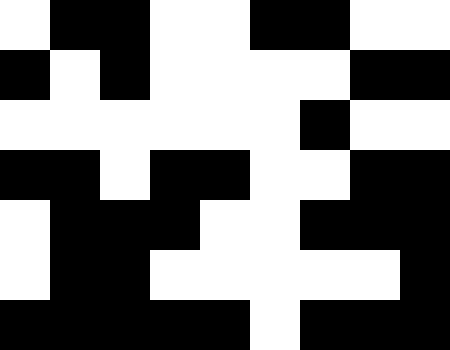[["white", "black", "black", "white", "white", "black", "black", "white", "white"], ["black", "white", "black", "white", "white", "white", "white", "black", "black"], ["white", "white", "white", "white", "white", "white", "black", "white", "white"], ["black", "black", "white", "black", "black", "white", "white", "black", "black"], ["white", "black", "black", "black", "white", "white", "black", "black", "black"], ["white", "black", "black", "white", "white", "white", "white", "white", "black"], ["black", "black", "black", "black", "black", "white", "black", "black", "black"]]